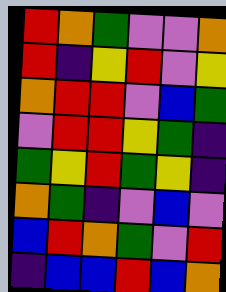[["red", "orange", "green", "violet", "violet", "orange"], ["red", "indigo", "yellow", "red", "violet", "yellow"], ["orange", "red", "red", "violet", "blue", "green"], ["violet", "red", "red", "yellow", "green", "indigo"], ["green", "yellow", "red", "green", "yellow", "indigo"], ["orange", "green", "indigo", "violet", "blue", "violet"], ["blue", "red", "orange", "green", "violet", "red"], ["indigo", "blue", "blue", "red", "blue", "orange"]]